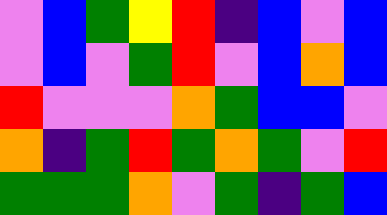[["violet", "blue", "green", "yellow", "red", "indigo", "blue", "violet", "blue"], ["violet", "blue", "violet", "green", "red", "violet", "blue", "orange", "blue"], ["red", "violet", "violet", "violet", "orange", "green", "blue", "blue", "violet"], ["orange", "indigo", "green", "red", "green", "orange", "green", "violet", "red"], ["green", "green", "green", "orange", "violet", "green", "indigo", "green", "blue"]]